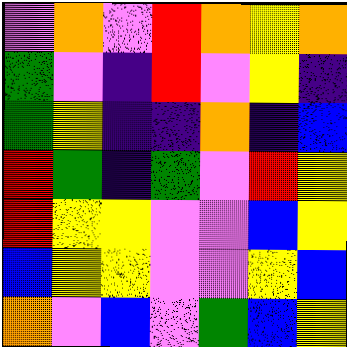[["violet", "orange", "violet", "red", "orange", "yellow", "orange"], ["green", "violet", "indigo", "red", "violet", "yellow", "indigo"], ["green", "yellow", "indigo", "indigo", "orange", "indigo", "blue"], ["red", "green", "indigo", "green", "violet", "red", "yellow"], ["red", "yellow", "yellow", "violet", "violet", "blue", "yellow"], ["blue", "yellow", "yellow", "violet", "violet", "yellow", "blue"], ["orange", "violet", "blue", "violet", "green", "blue", "yellow"]]